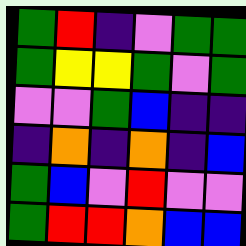[["green", "red", "indigo", "violet", "green", "green"], ["green", "yellow", "yellow", "green", "violet", "green"], ["violet", "violet", "green", "blue", "indigo", "indigo"], ["indigo", "orange", "indigo", "orange", "indigo", "blue"], ["green", "blue", "violet", "red", "violet", "violet"], ["green", "red", "red", "orange", "blue", "blue"]]